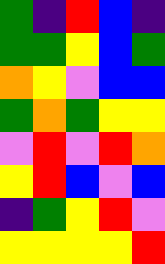[["green", "indigo", "red", "blue", "indigo"], ["green", "green", "yellow", "blue", "green"], ["orange", "yellow", "violet", "blue", "blue"], ["green", "orange", "green", "yellow", "yellow"], ["violet", "red", "violet", "red", "orange"], ["yellow", "red", "blue", "violet", "blue"], ["indigo", "green", "yellow", "red", "violet"], ["yellow", "yellow", "yellow", "yellow", "red"]]